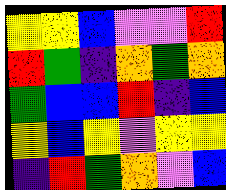[["yellow", "yellow", "blue", "violet", "violet", "red"], ["red", "green", "indigo", "orange", "green", "orange"], ["green", "blue", "blue", "red", "indigo", "blue"], ["yellow", "blue", "yellow", "violet", "yellow", "yellow"], ["indigo", "red", "green", "orange", "violet", "blue"]]